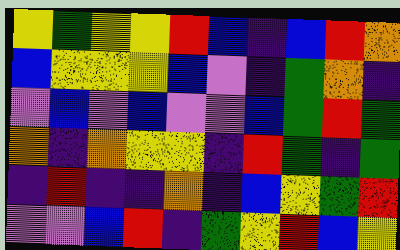[["yellow", "green", "yellow", "yellow", "red", "blue", "indigo", "blue", "red", "orange"], ["blue", "yellow", "yellow", "yellow", "blue", "violet", "indigo", "green", "orange", "indigo"], ["violet", "blue", "violet", "blue", "violet", "violet", "blue", "green", "red", "green"], ["orange", "indigo", "orange", "yellow", "yellow", "indigo", "red", "green", "indigo", "green"], ["indigo", "red", "indigo", "indigo", "orange", "indigo", "blue", "yellow", "green", "red"], ["violet", "violet", "blue", "red", "indigo", "green", "yellow", "red", "blue", "yellow"]]